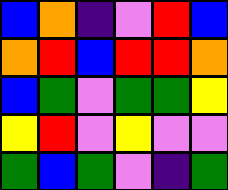[["blue", "orange", "indigo", "violet", "red", "blue"], ["orange", "red", "blue", "red", "red", "orange"], ["blue", "green", "violet", "green", "green", "yellow"], ["yellow", "red", "violet", "yellow", "violet", "violet"], ["green", "blue", "green", "violet", "indigo", "green"]]